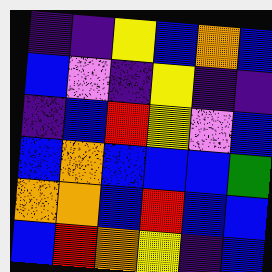[["indigo", "indigo", "yellow", "blue", "orange", "blue"], ["blue", "violet", "indigo", "yellow", "indigo", "indigo"], ["indigo", "blue", "red", "yellow", "violet", "blue"], ["blue", "orange", "blue", "blue", "blue", "green"], ["orange", "orange", "blue", "red", "blue", "blue"], ["blue", "red", "orange", "yellow", "indigo", "blue"]]